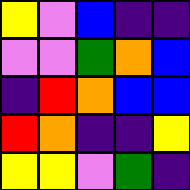[["yellow", "violet", "blue", "indigo", "indigo"], ["violet", "violet", "green", "orange", "blue"], ["indigo", "red", "orange", "blue", "blue"], ["red", "orange", "indigo", "indigo", "yellow"], ["yellow", "yellow", "violet", "green", "indigo"]]